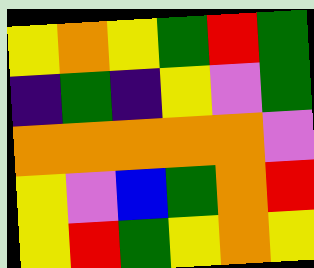[["yellow", "orange", "yellow", "green", "red", "green"], ["indigo", "green", "indigo", "yellow", "violet", "green"], ["orange", "orange", "orange", "orange", "orange", "violet"], ["yellow", "violet", "blue", "green", "orange", "red"], ["yellow", "red", "green", "yellow", "orange", "yellow"]]